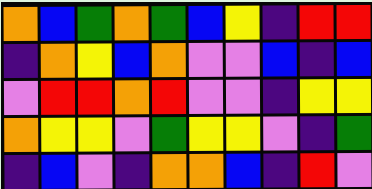[["orange", "blue", "green", "orange", "green", "blue", "yellow", "indigo", "red", "red"], ["indigo", "orange", "yellow", "blue", "orange", "violet", "violet", "blue", "indigo", "blue"], ["violet", "red", "red", "orange", "red", "violet", "violet", "indigo", "yellow", "yellow"], ["orange", "yellow", "yellow", "violet", "green", "yellow", "yellow", "violet", "indigo", "green"], ["indigo", "blue", "violet", "indigo", "orange", "orange", "blue", "indigo", "red", "violet"]]